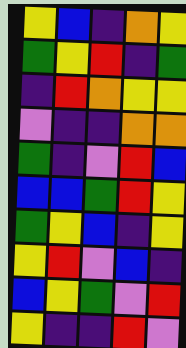[["yellow", "blue", "indigo", "orange", "yellow"], ["green", "yellow", "red", "indigo", "green"], ["indigo", "red", "orange", "yellow", "yellow"], ["violet", "indigo", "indigo", "orange", "orange"], ["green", "indigo", "violet", "red", "blue"], ["blue", "blue", "green", "red", "yellow"], ["green", "yellow", "blue", "indigo", "yellow"], ["yellow", "red", "violet", "blue", "indigo"], ["blue", "yellow", "green", "violet", "red"], ["yellow", "indigo", "indigo", "red", "violet"]]